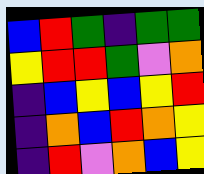[["blue", "red", "green", "indigo", "green", "green"], ["yellow", "red", "red", "green", "violet", "orange"], ["indigo", "blue", "yellow", "blue", "yellow", "red"], ["indigo", "orange", "blue", "red", "orange", "yellow"], ["indigo", "red", "violet", "orange", "blue", "yellow"]]